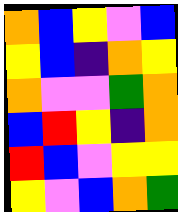[["orange", "blue", "yellow", "violet", "blue"], ["yellow", "blue", "indigo", "orange", "yellow"], ["orange", "violet", "violet", "green", "orange"], ["blue", "red", "yellow", "indigo", "orange"], ["red", "blue", "violet", "yellow", "yellow"], ["yellow", "violet", "blue", "orange", "green"]]